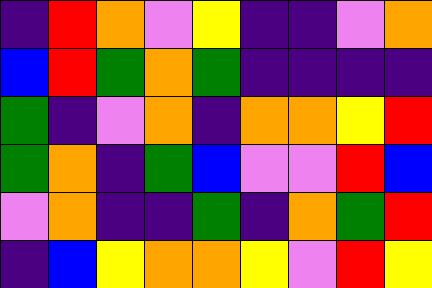[["indigo", "red", "orange", "violet", "yellow", "indigo", "indigo", "violet", "orange"], ["blue", "red", "green", "orange", "green", "indigo", "indigo", "indigo", "indigo"], ["green", "indigo", "violet", "orange", "indigo", "orange", "orange", "yellow", "red"], ["green", "orange", "indigo", "green", "blue", "violet", "violet", "red", "blue"], ["violet", "orange", "indigo", "indigo", "green", "indigo", "orange", "green", "red"], ["indigo", "blue", "yellow", "orange", "orange", "yellow", "violet", "red", "yellow"]]